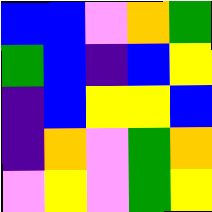[["blue", "blue", "violet", "orange", "green"], ["green", "blue", "indigo", "blue", "yellow"], ["indigo", "blue", "yellow", "yellow", "blue"], ["indigo", "orange", "violet", "green", "orange"], ["violet", "yellow", "violet", "green", "yellow"]]